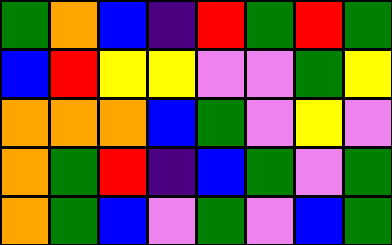[["green", "orange", "blue", "indigo", "red", "green", "red", "green"], ["blue", "red", "yellow", "yellow", "violet", "violet", "green", "yellow"], ["orange", "orange", "orange", "blue", "green", "violet", "yellow", "violet"], ["orange", "green", "red", "indigo", "blue", "green", "violet", "green"], ["orange", "green", "blue", "violet", "green", "violet", "blue", "green"]]